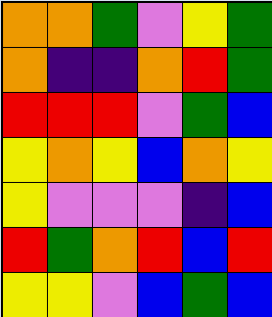[["orange", "orange", "green", "violet", "yellow", "green"], ["orange", "indigo", "indigo", "orange", "red", "green"], ["red", "red", "red", "violet", "green", "blue"], ["yellow", "orange", "yellow", "blue", "orange", "yellow"], ["yellow", "violet", "violet", "violet", "indigo", "blue"], ["red", "green", "orange", "red", "blue", "red"], ["yellow", "yellow", "violet", "blue", "green", "blue"]]